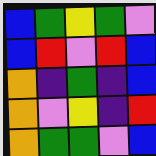[["blue", "green", "yellow", "green", "violet"], ["blue", "red", "violet", "red", "blue"], ["orange", "indigo", "green", "indigo", "blue"], ["orange", "violet", "yellow", "indigo", "red"], ["orange", "green", "green", "violet", "blue"]]